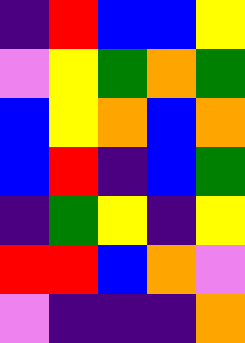[["indigo", "red", "blue", "blue", "yellow"], ["violet", "yellow", "green", "orange", "green"], ["blue", "yellow", "orange", "blue", "orange"], ["blue", "red", "indigo", "blue", "green"], ["indigo", "green", "yellow", "indigo", "yellow"], ["red", "red", "blue", "orange", "violet"], ["violet", "indigo", "indigo", "indigo", "orange"]]